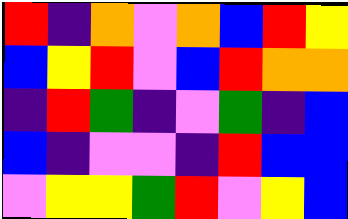[["red", "indigo", "orange", "violet", "orange", "blue", "red", "yellow"], ["blue", "yellow", "red", "violet", "blue", "red", "orange", "orange"], ["indigo", "red", "green", "indigo", "violet", "green", "indigo", "blue"], ["blue", "indigo", "violet", "violet", "indigo", "red", "blue", "blue"], ["violet", "yellow", "yellow", "green", "red", "violet", "yellow", "blue"]]